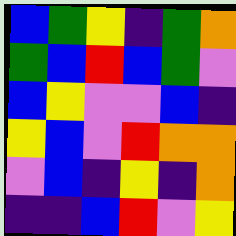[["blue", "green", "yellow", "indigo", "green", "orange"], ["green", "blue", "red", "blue", "green", "violet"], ["blue", "yellow", "violet", "violet", "blue", "indigo"], ["yellow", "blue", "violet", "red", "orange", "orange"], ["violet", "blue", "indigo", "yellow", "indigo", "orange"], ["indigo", "indigo", "blue", "red", "violet", "yellow"]]